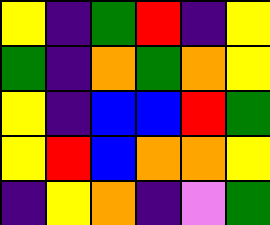[["yellow", "indigo", "green", "red", "indigo", "yellow"], ["green", "indigo", "orange", "green", "orange", "yellow"], ["yellow", "indigo", "blue", "blue", "red", "green"], ["yellow", "red", "blue", "orange", "orange", "yellow"], ["indigo", "yellow", "orange", "indigo", "violet", "green"]]